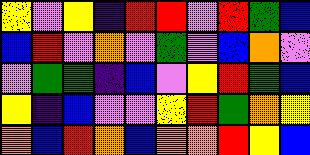[["yellow", "violet", "yellow", "indigo", "red", "red", "violet", "red", "green", "blue"], ["blue", "red", "violet", "orange", "violet", "green", "violet", "blue", "orange", "violet"], ["violet", "green", "green", "indigo", "blue", "violet", "yellow", "red", "green", "blue"], ["yellow", "indigo", "blue", "violet", "violet", "yellow", "red", "green", "orange", "yellow"], ["orange", "blue", "red", "orange", "blue", "orange", "orange", "red", "yellow", "blue"]]